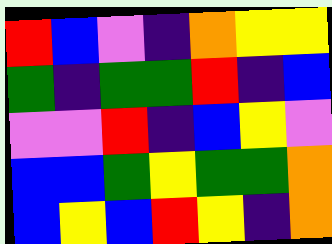[["red", "blue", "violet", "indigo", "orange", "yellow", "yellow"], ["green", "indigo", "green", "green", "red", "indigo", "blue"], ["violet", "violet", "red", "indigo", "blue", "yellow", "violet"], ["blue", "blue", "green", "yellow", "green", "green", "orange"], ["blue", "yellow", "blue", "red", "yellow", "indigo", "orange"]]